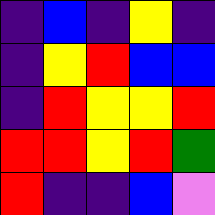[["indigo", "blue", "indigo", "yellow", "indigo"], ["indigo", "yellow", "red", "blue", "blue"], ["indigo", "red", "yellow", "yellow", "red"], ["red", "red", "yellow", "red", "green"], ["red", "indigo", "indigo", "blue", "violet"]]